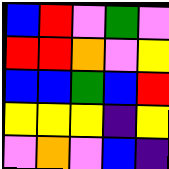[["blue", "red", "violet", "green", "violet"], ["red", "red", "orange", "violet", "yellow"], ["blue", "blue", "green", "blue", "red"], ["yellow", "yellow", "yellow", "indigo", "yellow"], ["violet", "orange", "violet", "blue", "indigo"]]